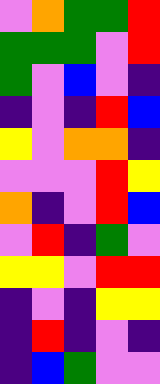[["violet", "orange", "green", "green", "red"], ["green", "green", "green", "violet", "red"], ["green", "violet", "blue", "violet", "indigo"], ["indigo", "violet", "indigo", "red", "blue"], ["yellow", "violet", "orange", "orange", "indigo"], ["violet", "violet", "violet", "red", "yellow"], ["orange", "indigo", "violet", "red", "blue"], ["violet", "red", "indigo", "green", "violet"], ["yellow", "yellow", "violet", "red", "red"], ["indigo", "violet", "indigo", "yellow", "yellow"], ["indigo", "red", "indigo", "violet", "indigo"], ["indigo", "blue", "green", "violet", "violet"]]